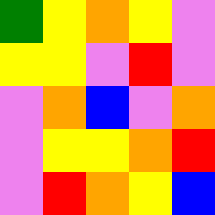[["green", "yellow", "orange", "yellow", "violet"], ["yellow", "yellow", "violet", "red", "violet"], ["violet", "orange", "blue", "violet", "orange"], ["violet", "yellow", "yellow", "orange", "red"], ["violet", "red", "orange", "yellow", "blue"]]